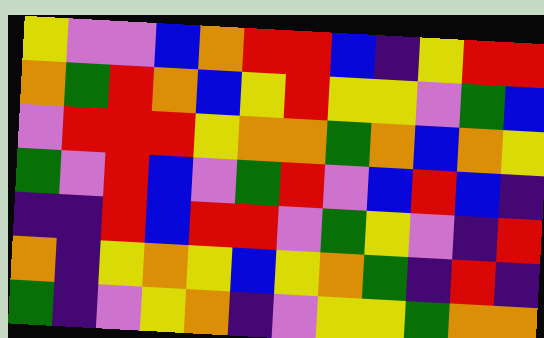[["yellow", "violet", "violet", "blue", "orange", "red", "red", "blue", "indigo", "yellow", "red", "red"], ["orange", "green", "red", "orange", "blue", "yellow", "red", "yellow", "yellow", "violet", "green", "blue"], ["violet", "red", "red", "red", "yellow", "orange", "orange", "green", "orange", "blue", "orange", "yellow"], ["green", "violet", "red", "blue", "violet", "green", "red", "violet", "blue", "red", "blue", "indigo"], ["indigo", "indigo", "red", "blue", "red", "red", "violet", "green", "yellow", "violet", "indigo", "red"], ["orange", "indigo", "yellow", "orange", "yellow", "blue", "yellow", "orange", "green", "indigo", "red", "indigo"], ["green", "indigo", "violet", "yellow", "orange", "indigo", "violet", "yellow", "yellow", "green", "orange", "orange"]]